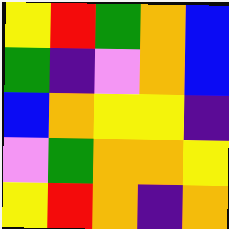[["yellow", "red", "green", "orange", "blue"], ["green", "indigo", "violet", "orange", "blue"], ["blue", "orange", "yellow", "yellow", "indigo"], ["violet", "green", "orange", "orange", "yellow"], ["yellow", "red", "orange", "indigo", "orange"]]